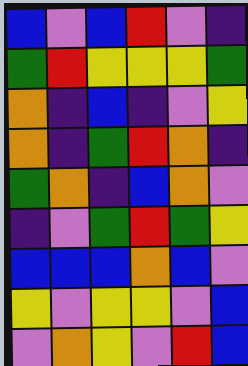[["blue", "violet", "blue", "red", "violet", "indigo"], ["green", "red", "yellow", "yellow", "yellow", "green"], ["orange", "indigo", "blue", "indigo", "violet", "yellow"], ["orange", "indigo", "green", "red", "orange", "indigo"], ["green", "orange", "indigo", "blue", "orange", "violet"], ["indigo", "violet", "green", "red", "green", "yellow"], ["blue", "blue", "blue", "orange", "blue", "violet"], ["yellow", "violet", "yellow", "yellow", "violet", "blue"], ["violet", "orange", "yellow", "violet", "red", "blue"]]